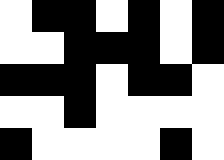[["white", "black", "black", "white", "black", "white", "black"], ["white", "white", "black", "black", "black", "white", "black"], ["black", "black", "black", "white", "black", "black", "white"], ["white", "white", "black", "white", "white", "white", "white"], ["black", "white", "white", "white", "white", "black", "white"]]